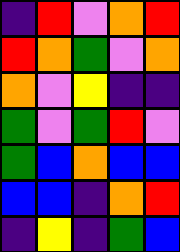[["indigo", "red", "violet", "orange", "red"], ["red", "orange", "green", "violet", "orange"], ["orange", "violet", "yellow", "indigo", "indigo"], ["green", "violet", "green", "red", "violet"], ["green", "blue", "orange", "blue", "blue"], ["blue", "blue", "indigo", "orange", "red"], ["indigo", "yellow", "indigo", "green", "blue"]]